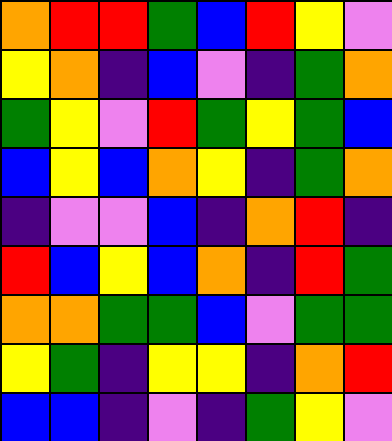[["orange", "red", "red", "green", "blue", "red", "yellow", "violet"], ["yellow", "orange", "indigo", "blue", "violet", "indigo", "green", "orange"], ["green", "yellow", "violet", "red", "green", "yellow", "green", "blue"], ["blue", "yellow", "blue", "orange", "yellow", "indigo", "green", "orange"], ["indigo", "violet", "violet", "blue", "indigo", "orange", "red", "indigo"], ["red", "blue", "yellow", "blue", "orange", "indigo", "red", "green"], ["orange", "orange", "green", "green", "blue", "violet", "green", "green"], ["yellow", "green", "indigo", "yellow", "yellow", "indigo", "orange", "red"], ["blue", "blue", "indigo", "violet", "indigo", "green", "yellow", "violet"]]